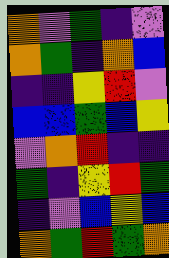[["orange", "violet", "green", "indigo", "violet"], ["orange", "green", "indigo", "orange", "blue"], ["indigo", "indigo", "yellow", "red", "violet"], ["blue", "blue", "green", "blue", "yellow"], ["violet", "orange", "red", "indigo", "indigo"], ["green", "indigo", "yellow", "red", "green"], ["indigo", "violet", "blue", "yellow", "blue"], ["orange", "green", "red", "green", "orange"]]